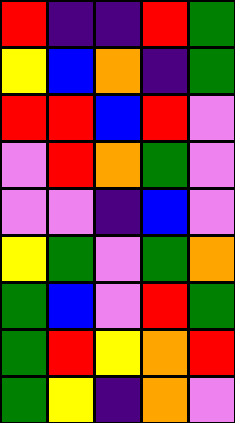[["red", "indigo", "indigo", "red", "green"], ["yellow", "blue", "orange", "indigo", "green"], ["red", "red", "blue", "red", "violet"], ["violet", "red", "orange", "green", "violet"], ["violet", "violet", "indigo", "blue", "violet"], ["yellow", "green", "violet", "green", "orange"], ["green", "blue", "violet", "red", "green"], ["green", "red", "yellow", "orange", "red"], ["green", "yellow", "indigo", "orange", "violet"]]